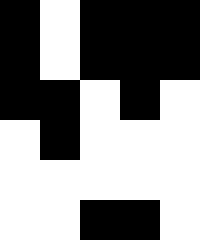[["black", "white", "black", "black", "black"], ["black", "white", "black", "black", "black"], ["black", "black", "white", "black", "white"], ["white", "black", "white", "white", "white"], ["white", "white", "white", "white", "white"], ["white", "white", "black", "black", "white"]]